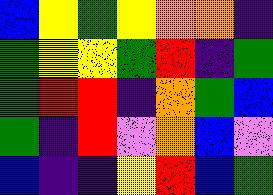[["blue", "yellow", "green", "yellow", "orange", "orange", "indigo"], ["green", "yellow", "yellow", "green", "red", "indigo", "green"], ["green", "red", "red", "indigo", "orange", "green", "blue"], ["green", "indigo", "red", "violet", "orange", "blue", "violet"], ["blue", "indigo", "indigo", "yellow", "red", "blue", "green"]]